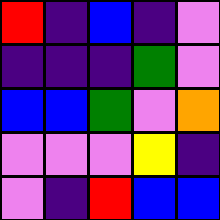[["red", "indigo", "blue", "indigo", "violet"], ["indigo", "indigo", "indigo", "green", "violet"], ["blue", "blue", "green", "violet", "orange"], ["violet", "violet", "violet", "yellow", "indigo"], ["violet", "indigo", "red", "blue", "blue"]]